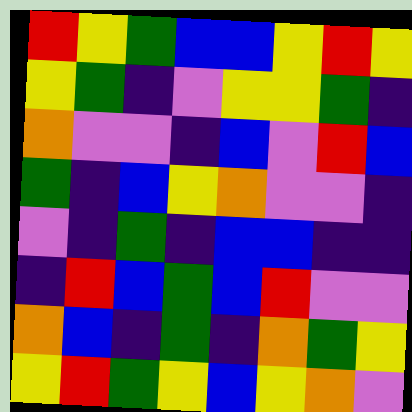[["red", "yellow", "green", "blue", "blue", "yellow", "red", "yellow"], ["yellow", "green", "indigo", "violet", "yellow", "yellow", "green", "indigo"], ["orange", "violet", "violet", "indigo", "blue", "violet", "red", "blue"], ["green", "indigo", "blue", "yellow", "orange", "violet", "violet", "indigo"], ["violet", "indigo", "green", "indigo", "blue", "blue", "indigo", "indigo"], ["indigo", "red", "blue", "green", "blue", "red", "violet", "violet"], ["orange", "blue", "indigo", "green", "indigo", "orange", "green", "yellow"], ["yellow", "red", "green", "yellow", "blue", "yellow", "orange", "violet"]]